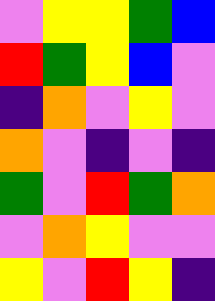[["violet", "yellow", "yellow", "green", "blue"], ["red", "green", "yellow", "blue", "violet"], ["indigo", "orange", "violet", "yellow", "violet"], ["orange", "violet", "indigo", "violet", "indigo"], ["green", "violet", "red", "green", "orange"], ["violet", "orange", "yellow", "violet", "violet"], ["yellow", "violet", "red", "yellow", "indigo"]]